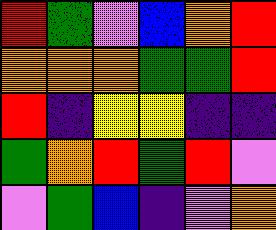[["red", "green", "violet", "blue", "orange", "red"], ["orange", "orange", "orange", "green", "green", "red"], ["red", "indigo", "yellow", "yellow", "indigo", "indigo"], ["green", "orange", "red", "green", "red", "violet"], ["violet", "green", "blue", "indigo", "violet", "orange"]]